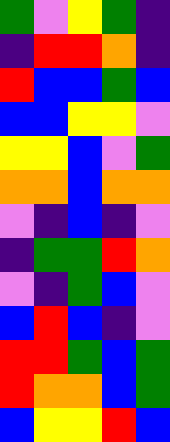[["green", "violet", "yellow", "green", "indigo"], ["indigo", "red", "red", "orange", "indigo"], ["red", "blue", "blue", "green", "blue"], ["blue", "blue", "yellow", "yellow", "violet"], ["yellow", "yellow", "blue", "violet", "green"], ["orange", "orange", "blue", "orange", "orange"], ["violet", "indigo", "blue", "indigo", "violet"], ["indigo", "green", "green", "red", "orange"], ["violet", "indigo", "green", "blue", "violet"], ["blue", "red", "blue", "indigo", "violet"], ["red", "red", "green", "blue", "green"], ["red", "orange", "orange", "blue", "green"], ["blue", "yellow", "yellow", "red", "blue"]]